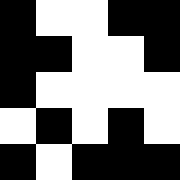[["black", "white", "white", "black", "black"], ["black", "black", "white", "white", "black"], ["black", "white", "white", "white", "white"], ["white", "black", "white", "black", "white"], ["black", "white", "black", "black", "black"]]